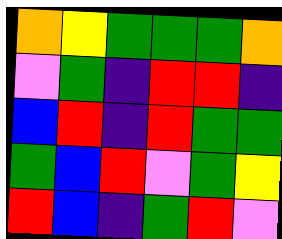[["orange", "yellow", "green", "green", "green", "orange"], ["violet", "green", "indigo", "red", "red", "indigo"], ["blue", "red", "indigo", "red", "green", "green"], ["green", "blue", "red", "violet", "green", "yellow"], ["red", "blue", "indigo", "green", "red", "violet"]]